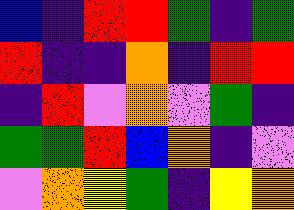[["blue", "indigo", "red", "red", "green", "indigo", "green"], ["red", "indigo", "indigo", "orange", "indigo", "red", "red"], ["indigo", "red", "violet", "orange", "violet", "green", "indigo"], ["green", "green", "red", "blue", "orange", "indigo", "violet"], ["violet", "orange", "yellow", "green", "indigo", "yellow", "orange"]]